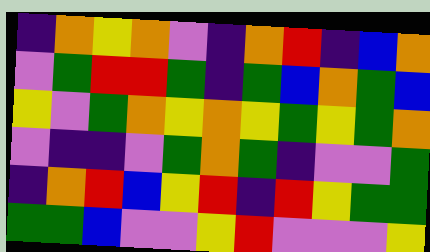[["indigo", "orange", "yellow", "orange", "violet", "indigo", "orange", "red", "indigo", "blue", "orange"], ["violet", "green", "red", "red", "green", "indigo", "green", "blue", "orange", "green", "blue"], ["yellow", "violet", "green", "orange", "yellow", "orange", "yellow", "green", "yellow", "green", "orange"], ["violet", "indigo", "indigo", "violet", "green", "orange", "green", "indigo", "violet", "violet", "green"], ["indigo", "orange", "red", "blue", "yellow", "red", "indigo", "red", "yellow", "green", "green"], ["green", "green", "blue", "violet", "violet", "yellow", "red", "violet", "violet", "violet", "yellow"]]